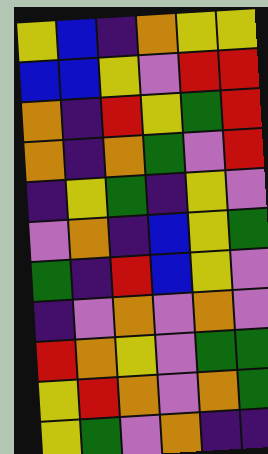[["yellow", "blue", "indigo", "orange", "yellow", "yellow"], ["blue", "blue", "yellow", "violet", "red", "red"], ["orange", "indigo", "red", "yellow", "green", "red"], ["orange", "indigo", "orange", "green", "violet", "red"], ["indigo", "yellow", "green", "indigo", "yellow", "violet"], ["violet", "orange", "indigo", "blue", "yellow", "green"], ["green", "indigo", "red", "blue", "yellow", "violet"], ["indigo", "violet", "orange", "violet", "orange", "violet"], ["red", "orange", "yellow", "violet", "green", "green"], ["yellow", "red", "orange", "violet", "orange", "green"], ["yellow", "green", "violet", "orange", "indigo", "indigo"]]